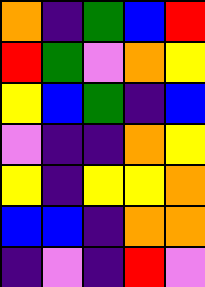[["orange", "indigo", "green", "blue", "red"], ["red", "green", "violet", "orange", "yellow"], ["yellow", "blue", "green", "indigo", "blue"], ["violet", "indigo", "indigo", "orange", "yellow"], ["yellow", "indigo", "yellow", "yellow", "orange"], ["blue", "blue", "indigo", "orange", "orange"], ["indigo", "violet", "indigo", "red", "violet"]]